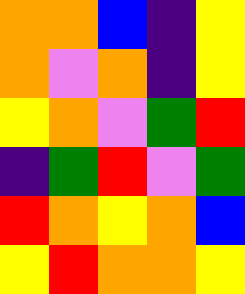[["orange", "orange", "blue", "indigo", "yellow"], ["orange", "violet", "orange", "indigo", "yellow"], ["yellow", "orange", "violet", "green", "red"], ["indigo", "green", "red", "violet", "green"], ["red", "orange", "yellow", "orange", "blue"], ["yellow", "red", "orange", "orange", "yellow"]]